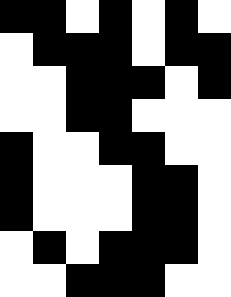[["black", "black", "white", "black", "white", "black", "white"], ["white", "black", "black", "black", "white", "black", "black"], ["white", "white", "black", "black", "black", "white", "black"], ["white", "white", "black", "black", "white", "white", "white"], ["black", "white", "white", "black", "black", "white", "white"], ["black", "white", "white", "white", "black", "black", "white"], ["black", "white", "white", "white", "black", "black", "white"], ["white", "black", "white", "black", "black", "black", "white"], ["white", "white", "black", "black", "black", "white", "white"]]